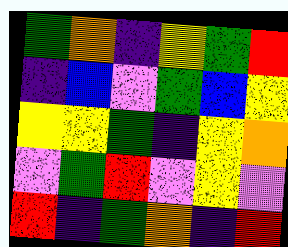[["green", "orange", "indigo", "yellow", "green", "red"], ["indigo", "blue", "violet", "green", "blue", "yellow"], ["yellow", "yellow", "green", "indigo", "yellow", "orange"], ["violet", "green", "red", "violet", "yellow", "violet"], ["red", "indigo", "green", "orange", "indigo", "red"]]